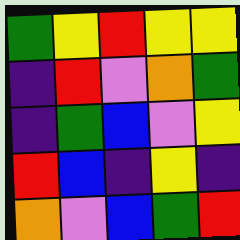[["green", "yellow", "red", "yellow", "yellow"], ["indigo", "red", "violet", "orange", "green"], ["indigo", "green", "blue", "violet", "yellow"], ["red", "blue", "indigo", "yellow", "indigo"], ["orange", "violet", "blue", "green", "red"]]